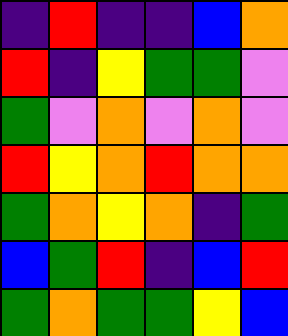[["indigo", "red", "indigo", "indigo", "blue", "orange"], ["red", "indigo", "yellow", "green", "green", "violet"], ["green", "violet", "orange", "violet", "orange", "violet"], ["red", "yellow", "orange", "red", "orange", "orange"], ["green", "orange", "yellow", "orange", "indigo", "green"], ["blue", "green", "red", "indigo", "blue", "red"], ["green", "orange", "green", "green", "yellow", "blue"]]